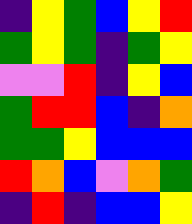[["indigo", "yellow", "green", "blue", "yellow", "red"], ["green", "yellow", "green", "indigo", "green", "yellow"], ["violet", "violet", "red", "indigo", "yellow", "blue"], ["green", "red", "red", "blue", "indigo", "orange"], ["green", "green", "yellow", "blue", "blue", "blue"], ["red", "orange", "blue", "violet", "orange", "green"], ["indigo", "red", "indigo", "blue", "blue", "yellow"]]